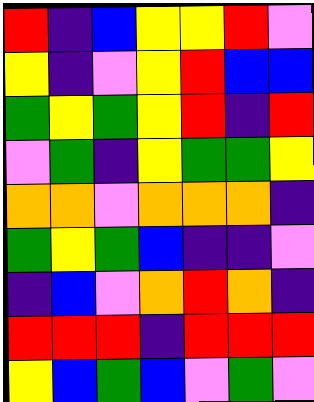[["red", "indigo", "blue", "yellow", "yellow", "red", "violet"], ["yellow", "indigo", "violet", "yellow", "red", "blue", "blue"], ["green", "yellow", "green", "yellow", "red", "indigo", "red"], ["violet", "green", "indigo", "yellow", "green", "green", "yellow"], ["orange", "orange", "violet", "orange", "orange", "orange", "indigo"], ["green", "yellow", "green", "blue", "indigo", "indigo", "violet"], ["indigo", "blue", "violet", "orange", "red", "orange", "indigo"], ["red", "red", "red", "indigo", "red", "red", "red"], ["yellow", "blue", "green", "blue", "violet", "green", "violet"]]